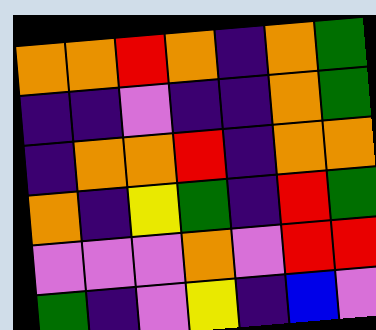[["orange", "orange", "red", "orange", "indigo", "orange", "green"], ["indigo", "indigo", "violet", "indigo", "indigo", "orange", "green"], ["indigo", "orange", "orange", "red", "indigo", "orange", "orange"], ["orange", "indigo", "yellow", "green", "indigo", "red", "green"], ["violet", "violet", "violet", "orange", "violet", "red", "red"], ["green", "indigo", "violet", "yellow", "indigo", "blue", "violet"]]